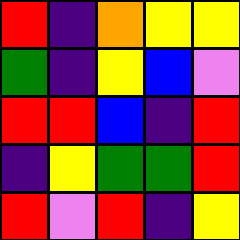[["red", "indigo", "orange", "yellow", "yellow"], ["green", "indigo", "yellow", "blue", "violet"], ["red", "red", "blue", "indigo", "red"], ["indigo", "yellow", "green", "green", "red"], ["red", "violet", "red", "indigo", "yellow"]]